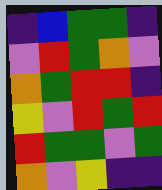[["indigo", "blue", "green", "green", "indigo"], ["violet", "red", "green", "orange", "violet"], ["orange", "green", "red", "red", "indigo"], ["yellow", "violet", "red", "green", "red"], ["red", "green", "green", "violet", "green"], ["orange", "violet", "yellow", "indigo", "indigo"]]